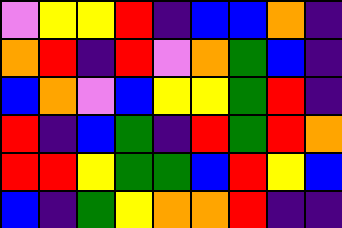[["violet", "yellow", "yellow", "red", "indigo", "blue", "blue", "orange", "indigo"], ["orange", "red", "indigo", "red", "violet", "orange", "green", "blue", "indigo"], ["blue", "orange", "violet", "blue", "yellow", "yellow", "green", "red", "indigo"], ["red", "indigo", "blue", "green", "indigo", "red", "green", "red", "orange"], ["red", "red", "yellow", "green", "green", "blue", "red", "yellow", "blue"], ["blue", "indigo", "green", "yellow", "orange", "orange", "red", "indigo", "indigo"]]